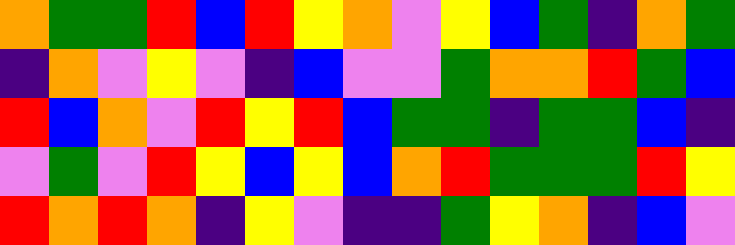[["orange", "green", "green", "red", "blue", "red", "yellow", "orange", "violet", "yellow", "blue", "green", "indigo", "orange", "green"], ["indigo", "orange", "violet", "yellow", "violet", "indigo", "blue", "violet", "violet", "green", "orange", "orange", "red", "green", "blue"], ["red", "blue", "orange", "violet", "red", "yellow", "red", "blue", "green", "green", "indigo", "green", "green", "blue", "indigo"], ["violet", "green", "violet", "red", "yellow", "blue", "yellow", "blue", "orange", "red", "green", "green", "green", "red", "yellow"], ["red", "orange", "red", "orange", "indigo", "yellow", "violet", "indigo", "indigo", "green", "yellow", "orange", "indigo", "blue", "violet"]]